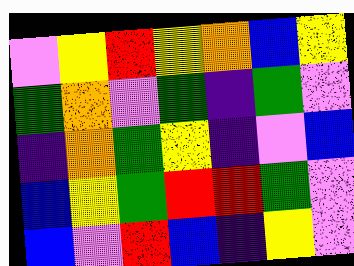[["violet", "yellow", "red", "yellow", "orange", "blue", "yellow"], ["green", "orange", "violet", "green", "indigo", "green", "violet"], ["indigo", "orange", "green", "yellow", "indigo", "violet", "blue"], ["blue", "yellow", "green", "red", "red", "green", "violet"], ["blue", "violet", "red", "blue", "indigo", "yellow", "violet"]]